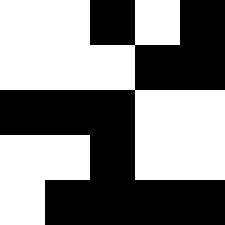[["white", "white", "black", "white", "black"], ["white", "white", "white", "black", "black"], ["black", "black", "black", "white", "white"], ["white", "white", "black", "white", "white"], ["white", "black", "black", "black", "black"]]